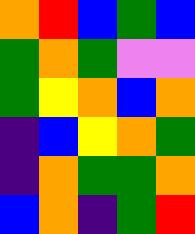[["orange", "red", "blue", "green", "blue"], ["green", "orange", "green", "violet", "violet"], ["green", "yellow", "orange", "blue", "orange"], ["indigo", "blue", "yellow", "orange", "green"], ["indigo", "orange", "green", "green", "orange"], ["blue", "orange", "indigo", "green", "red"]]